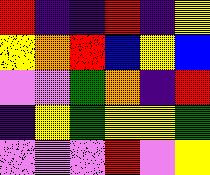[["red", "indigo", "indigo", "red", "indigo", "yellow"], ["yellow", "orange", "red", "blue", "yellow", "blue"], ["violet", "violet", "green", "orange", "indigo", "red"], ["indigo", "yellow", "green", "yellow", "yellow", "green"], ["violet", "violet", "violet", "red", "violet", "yellow"]]